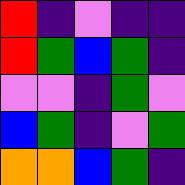[["red", "indigo", "violet", "indigo", "indigo"], ["red", "green", "blue", "green", "indigo"], ["violet", "violet", "indigo", "green", "violet"], ["blue", "green", "indigo", "violet", "green"], ["orange", "orange", "blue", "green", "indigo"]]